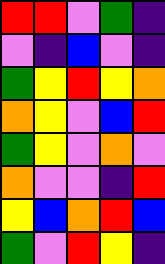[["red", "red", "violet", "green", "indigo"], ["violet", "indigo", "blue", "violet", "indigo"], ["green", "yellow", "red", "yellow", "orange"], ["orange", "yellow", "violet", "blue", "red"], ["green", "yellow", "violet", "orange", "violet"], ["orange", "violet", "violet", "indigo", "red"], ["yellow", "blue", "orange", "red", "blue"], ["green", "violet", "red", "yellow", "indigo"]]